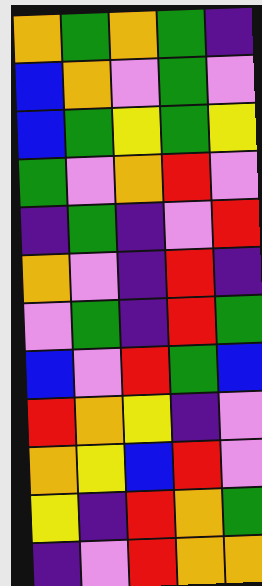[["orange", "green", "orange", "green", "indigo"], ["blue", "orange", "violet", "green", "violet"], ["blue", "green", "yellow", "green", "yellow"], ["green", "violet", "orange", "red", "violet"], ["indigo", "green", "indigo", "violet", "red"], ["orange", "violet", "indigo", "red", "indigo"], ["violet", "green", "indigo", "red", "green"], ["blue", "violet", "red", "green", "blue"], ["red", "orange", "yellow", "indigo", "violet"], ["orange", "yellow", "blue", "red", "violet"], ["yellow", "indigo", "red", "orange", "green"], ["indigo", "violet", "red", "orange", "orange"]]